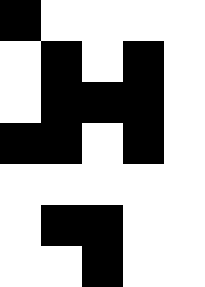[["black", "white", "white", "white", "white"], ["white", "black", "white", "black", "white"], ["white", "black", "black", "black", "white"], ["black", "black", "white", "black", "white"], ["white", "white", "white", "white", "white"], ["white", "black", "black", "white", "white"], ["white", "white", "black", "white", "white"]]